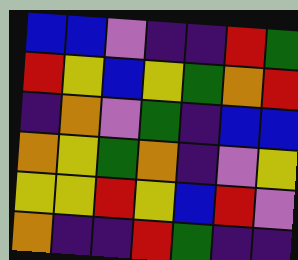[["blue", "blue", "violet", "indigo", "indigo", "red", "green"], ["red", "yellow", "blue", "yellow", "green", "orange", "red"], ["indigo", "orange", "violet", "green", "indigo", "blue", "blue"], ["orange", "yellow", "green", "orange", "indigo", "violet", "yellow"], ["yellow", "yellow", "red", "yellow", "blue", "red", "violet"], ["orange", "indigo", "indigo", "red", "green", "indigo", "indigo"]]